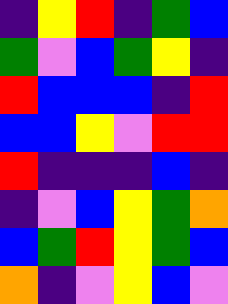[["indigo", "yellow", "red", "indigo", "green", "blue"], ["green", "violet", "blue", "green", "yellow", "indigo"], ["red", "blue", "blue", "blue", "indigo", "red"], ["blue", "blue", "yellow", "violet", "red", "red"], ["red", "indigo", "indigo", "indigo", "blue", "indigo"], ["indigo", "violet", "blue", "yellow", "green", "orange"], ["blue", "green", "red", "yellow", "green", "blue"], ["orange", "indigo", "violet", "yellow", "blue", "violet"]]